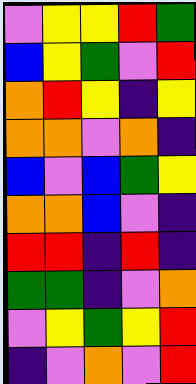[["violet", "yellow", "yellow", "red", "green"], ["blue", "yellow", "green", "violet", "red"], ["orange", "red", "yellow", "indigo", "yellow"], ["orange", "orange", "violet", "orange", "indigo"], ["blue", "violet", "blue", "green", "yellow"], ["orange", "orange", "blue", "violet", "indigo"], ["red", "red", "indigo", "red", "indigo"], ["green", "green", "indigo", "violet", "orange"], ["violet", "yellow", "green", "yellow", "red"], ["indigo", "violet", "orange", "violet", "red"]]